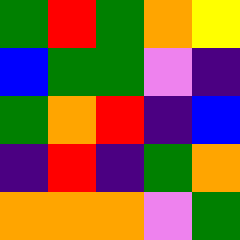[["green", "red", "green", "orange", "yellow"], ["blue", "green", "green", "violet", "indigo"], ["green", "orange", "red", "indigo", "blue"], ["indigo", "red", "indigo", "green", "orange"], ["orange", "orange", "orange", "violet", "green"]]